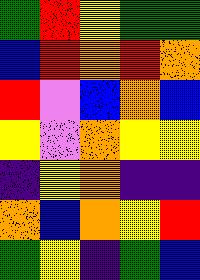[["green", "red", "yellow", "green", "green"], ["blue", "red", "orange", "red", "orange"], ["red", "violet", "blue", "orange", "blue"], ["yellow", "violet", "orange", "yellow", "yellow"], ["indigo", "yellow", "orange", "indigo", "indigo"], ["orange", "blue", "orange", "yellow", "red"], ["green", "yellow", "indigo", "green", "blue"]]